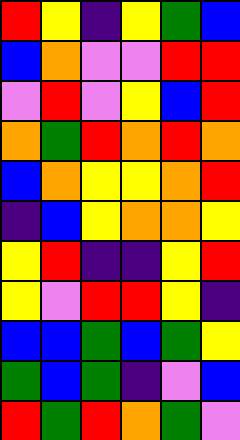[["red", "yellow", "indigo", "yellow", "green", "blue"], ["blue", "orange", "violet", "violet", "red", "red"], ["violet", "red", "violet", "yellow", "blue", "red"], ["orange", "green", "red", "orange", "red", "orange"], ["blue", "orange", "yellow", "yellow", "orange", "red"], ["indigo", "blue", "yellow", "orange", "orange", "yellow"], ["yellow", "red", "indigo", "indigo", "yellow", "red"], ["yellow", "violet", "red", "red", "yellow", "indigo"], ["blue", "blue", "green", "blue", "green", "yellow"], ["green", "blue", "green", "indigo", "violet", "blue"], ["red", "green", "red", "orange", "green", "violet"]]